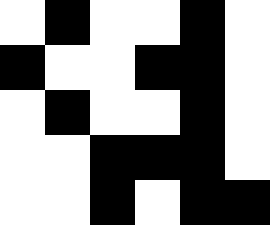[["white", "black", "white", "white", "black", "white"], ["black", "white", "white", "black", "black", "white"], ["white", "black", "white", "white", "black", "white"], ["white", "white", "black", "black", "black", "white"], ["white", "white", "black", "white", "black", "black"]]